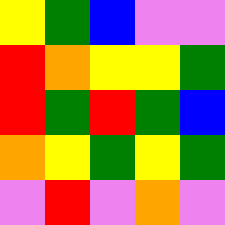[["yellow", "green", "blue", "violet", "violet"], ["red", "orange", "yellow", "yellow", "green"], ["red", "green", "red", "green", "blue"], ["orange", "yellow", "green", "yellow", "green"], ["violet", "red", "violet", "orange", "violet"]]